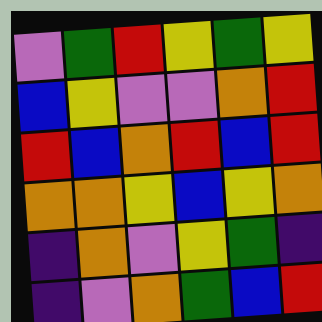[["violet", "green", "red", "yellow", "green", "yellow"], ["blue", "yellow", "violet", "violet", "orange", "red"], ["red", "blue", "orange", "red", "blue", "red"], ["orange", "orange", "yellow", "blue", "yellow", "orange"], ["indigo", "orange", "violet", "yellow", "green", "indigo"], ["indigo", "violet", "orange", "green", "blue", "red"]]